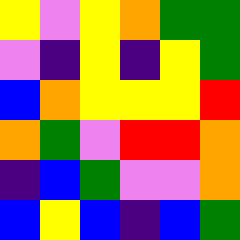[["yellow", "violet", "yellow", "orange", "green", "green"], ["violet", "indigo", "yellow", "indigo", "yellow", "green"], ["blue", "orange", "yellow", "yellow", "yellow", "red"], ["orange", "green", "violet", "red", "red", "orange"], ["indigo", "blue", "green", "violet", "violet", "orange"], ["blue", "yellow", "blue", "indigo", "blue", "green"]]